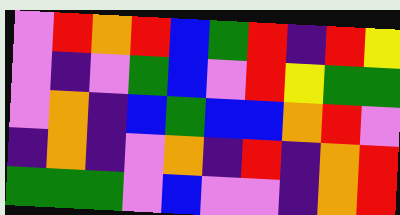[["violet", "red", "orange", "red", "blue", "green", "red", "indigo", "red", "yellow"], ["violet", "indigo", "violet", "green", "blue", "violet", "red", "yellow", "green", "green"], ["violet", "orange", "indigo", "blue", "green", "blue", "blue", "orange", "red", "violet"], ["indigo", "orange", "indigo", "violet", "orange", "indigo", "red", "indigo", "orange", "red"], ["green", "green", "green", "violet", "blue", "violet", "violet", "indigo", "orange", "red"]]